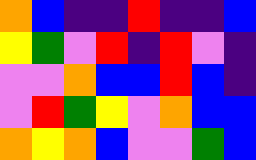[["orange", "blue", "indigo", "indigo", "red", "indigo", "indigo", "blue"], ["yellow", "green", "violet", "red", "indigo", "red", "violet", "indigo"], ["violet", "violet", "orange", "blue", "blue", "red", "blue", "indigo"], ["violet", "red", "green", "yellow", "violet", "orange", "blue", "blue"], ["orange", "yellow", "orange", "blue", "violet", "violet", "green", "blue"]]